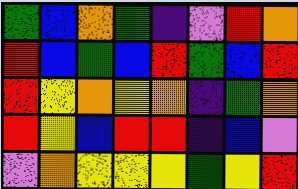[["green", "blue", "orange", "green", "indigo", "violet", "red", "orange"], ["red", "blue", "green", "blue", "red", "green", "blue", "red"], ["red", "yellow", "orange", "yellow", "orange", "indigo", "green", "orange"], ["red", "yellow", "blue", "red", "red", "indigo", "blue", "violet"], ["violet", "orange", "yellow", "yellow", "yellow", "green", "yellow", "red"]]